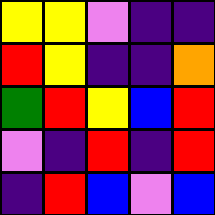[["yellow", "yellow", "violet", "indigo", "indigo"], ["red", "yellow", "indigo", "indigo", "orange"], ["green", "red", "yellow", "blue", "red"], ["violet", "indigo", "red", "indigo", "red"], ["indigo", "red", "blue", "violet", "blue"]]